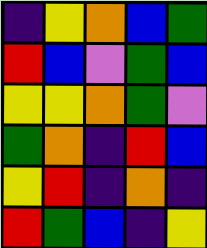[["indigo", "yellow", "orange", "blue", "green"], ["red", "blue", "violet", "green", "blue"], ["yellow", "yellow", "orange", "green", "violet"], ["green", "orange", "indigo", "red", "blue"], ["yellow", "red", "indigo", "orange", "indigo"], ["red", "green", "blue", "indigo", "yellow"]]